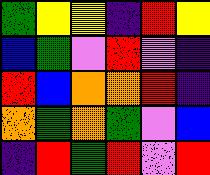[["green", "yellow", "yellow", "indigo", "red", "yellow"], ["blue", "green", "violet", "red", "violet", "indigo"], ["red", "blue", "orange", "orange", "red", "indigo"], ["orange", "green", "orange", "green", "violet", "blue"], ["indigo", "red", "green", "red", "violet", "red"]]